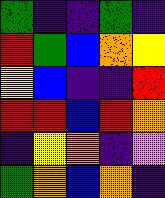[["green", "indigo", "indigo", "green", "indigo"], ["red", "green", "blue", "orange", "yellow"], ["yellow", "blue", "indigo", "indigo", "red"], ["red", "red", "blue", "red", "orange"], ["indigo", "yellow", "orange", "indigo", "violet"], ["green", "orange", "blue", "orange", "indigo"]]